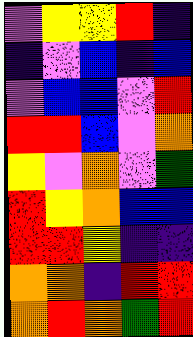[["violet", "yellow", "yellow", "red", "indigo"], ["indigo", "violet", "blue", "indigo", "blue"], ["violet", "blue", "blue", "violet", "red"], ["red", "red", "blue", "violet", "orange"], ["yellow", "violet", "orange", "violet", "green"], ["red", "yellow", "orange", "blue", "blue"], ["red", "red", "yellow", "indigo", "indigo"], ["orange", "orange", "indigo", "red", "red"], ["orange", "red", "orange", "green", "red"]]